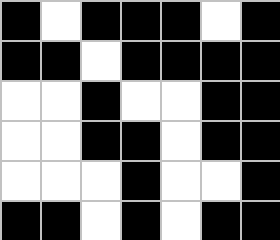[["black", "white", "black", "black", "black", "white", "black"], ["black", "black", "white", "black", "black", "black", "black"], ["white", "white", "black", "white", "white", "black", "black"], ["white", "white", "black", "black", "white", "black", "black"], ["white", "white", "white", "black", "white", "white", "black"], ["black", "black", "white", "black", "white", "black", "black"]]